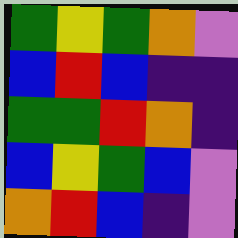[["green", "yellow", "green", "orange", "violet"], ["blue", "red", "blue", "indigo", "indigo"], ["green", "green", "red", "orange", "indigo"], ["blue", "yellow", "green", "blue", "violet"], ["orange", "red", "blue", "indigo", "violet"]]